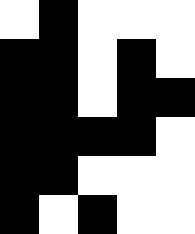[["white", "black", "white", "white", "white"], ["black", "black", "white", "black", "white"], ["black", "black", "white", "black", "black"], ["black", "black", "black", "black", "white"], ["black", "black", "white", "white", "white"], ["black", "white", "black", "white", "white"]]